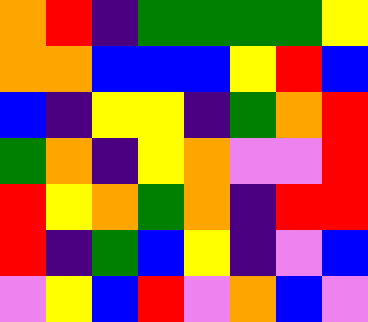[["orange", "red", "indigo", "green", "green", "green", "green", "yellow"], ["orange", "orange", "blue", "blue", "blue", "yellow", "red", "blue"], ["blue", "indigo", "yellow", "yellow", "indigo", "green", "orange", "red"], ["green", "orange", "indigo", "yellow", "orange", "violet", "violet", "red"], ["red", "yellow", "orange", "green", "orange", "indigo", "red", "red"], ["red", "indigo", "green", "blue", "yellow", "indigo", "violet", "blue"], ["violet", "yellow", "blue", "red", "violet", "orange", "blue", "violet"]]